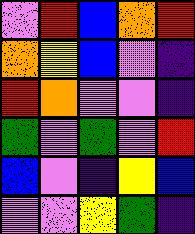[["violet", "red", "blue", "orange", "red"], ["orange", "yellow", "blue", "violet", "indigo"], ["red", "orange", "violet", "violet", "indigo"], ["green", "violet", "green", "violet", "red"], ["blue", "violet", "indigo", "yellow", "blue"], ["violet", "violet", "yellow", "green", "indigo"]]